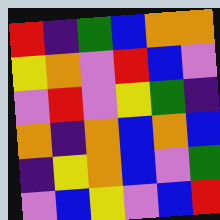[["red", "indigo", "green", "blue", "orange", "orange"], ["yellow", "orange", "violet", "red", "blue", "violet"], ["violet", "red", "violet", "yellow", "green", "indigo"], ["orange", "indigo", "orange", "blue", "orange", "blue"], ["indigo", "yellow", "orange", "blue", "violet", "green"], ["violet", "blue", "yellow", "violet", "blue", "red"]]